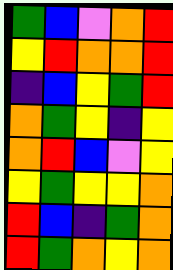[["green", "blue", "violet", "orange", "red"], ["yellow", "red", "orange", "orange", "red"], ["indigo", "blue", "yellow", "green", "red"], ["orange", "green", "yellow", "indigo", "yellow"], ["orange", "red", "blue", "violet", "yellow"], ["yellow", "green", "yellow", "yellow", "orange"], ["red", "blue", "indigo", "green", "orange"], ["red", "green", "orange", "yellow", "orange"]]